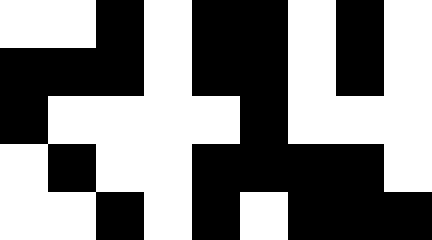[["white", "white", "black", "white", "black", "black", "white", "black", "white"], ["black", "black", "black", "white", "black", "black", "white", "black", "white"], ["black", "white", "white", "white", "white", "black", "white", "white", "white"], ["white", "black", "white", "white", "black", "black", "black", "black", "white"], ["white", "white", "black", "white", "black", "white", "black", "black", "black"]]